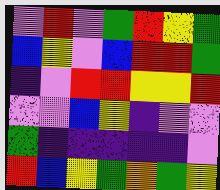[["violet", "red", "violet", "green", "red", "yellow", "green"], ["blue", "yellow", "violet", "blue", "red", "red", "green"], ["indigo", "violet", "red", "red", "yellow", "yellow", "red"], ["violet", "violet", "blue", "yellow", "indigo", "violet", "violet"], ["green", "indigo", "indigo", "indigo", "indigo", "indigo", "violet"], ["red", "blue", "yellow", "green", "orange", "green", "yellow"]]